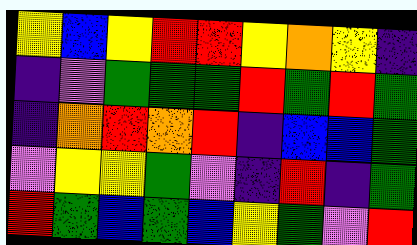[["yellow", "blue", "yellow", "red", "red", "yellow", "orange", "yellow", "indigo"], ["indigo", "violet", "green", "green", "green", "red", "green", "red", "green"], ["indigo", "orange", "red", "orange", "red", "indigo", "blue", "blue", "green"], ["violet", "yellow", "yellow", "green", "violet", "indigo", "red", "indigo", "green"], ["red", "green", "blue", "green", "blue", "yellow", "green", "violet", "red"]]